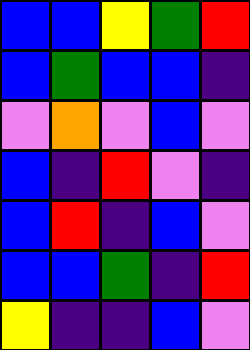[["blue", "blue", "yellow", "green", "red"], ["blue", "green", "blue", "blue", "indigo"], ["violet", "orange", "violet", "blue", "violet"], ["blue", "indigo", "red", "violet", "indigo"], ["blue", "red", "indigo", "blue", "violet"], ["blue", "blue", "green", "indigo", "red"], ["yellow", "indigo", "indigo", "blue", "violet"]]